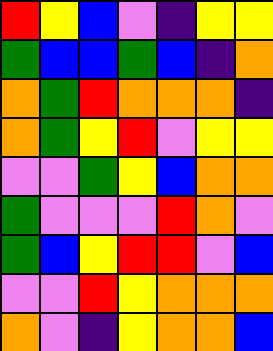[["red", "yellow", "blue", "violet", "indigo", "yellow", "yellow"], ["green", "blue", "blue", "green", "blue", "indigo", "orange"], ["orange", "green", "red", "orange", "orange", "orange", "indigo"], ["orange", "green", "yellow", "red", "violet", "yellow", "yellow"], ["violet", "violet", "green", "yellow", "blue", "orange", "orange"], ["green", "violet", "violet", "violet", "red", "orange", "violet"], ["green", "blue", "yellow", "red", "red", "violet", "blue"], ["violet", "violet", "red", "yellow", "orange", "orange", "orange"], ["orange", "violet", "indigo", "yellow", "orange", "orange", "blue"]]